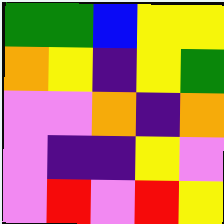[["green", "green", "blue", "yellow", "yellow"], ["orange", "yellow", "indigo", "yellow", "green"], ["violet", "violet", "orange", "indigo", "orange"], ["violet", "indigo", "indigo", "yellow", "violet"], ["violet", "red", "violet", "red", "yellow"]]